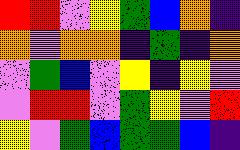[["red", "red", "violet", "yellow", "green", "blue", "orange", "indigo"], ["orange", "violet", "orange", "orange", "indigo", "green", "indigo", "orange"], ["violet", "green", "blue", "violet", "yellow", "indigo", "yellow", "violet"], ["violet", "red", "red", "violet", "green", "yellow", "violet", "red"], ["yellow", "violet", "green", "blue", "green", "green", "blue", "indigo"]]